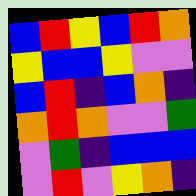[["blue", "red", "yellow", "blue", "red", "orange"], ["yellow", "blue", "blue", "yellow", "violet", "violet"], ["blue", "red", "indigo", "blue", "orange", "indigo"], ["orange", "red", "orange", "violet", "violet", "green"], ["violet", "green", "indigo", "blue", "blue", "blue"], ["violet", "red", "violet", "yellow", "orange", "indigo"]]